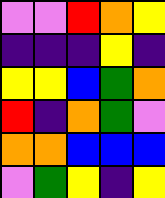[["violet", "violet", "red", "orange", "yellow"], ["indigo", "indigo", "indigo", "yellow", "indigo"], ["yellow", "yellow", "blue", "green", "orange"], ["red", "indigo", "orange", "green", "violet"], ["orange", "orange", "blue", "blue", "blue"], ["violet", "green", "yellow", "indigo", "yellow"]]